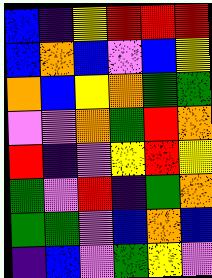[["blue", "indigo", "yellow", "red", "red", "red"], ["blue", "orange", "blue", "violet", "blue", "yellow"], ["orange", "blue", "yellow", "orange", "green", "green"], ["violet", "violet", "orange", "green", "red", "orange"], ["red", "indigo", "violet", "yellow", "red", "yellow"], ["green", "violet", "red", "indigo", "green", "orange"], ["green", "green", "violet", "blue", "orange", "blue"], ["indigo", "blue", "violet", "green", "yellow", "violet"]]